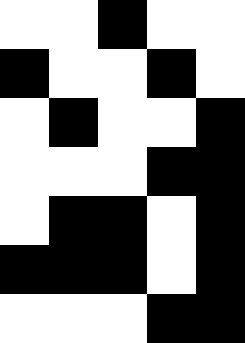[["white", "white", "black", "white", "white"], ["black", "white", "white", "black", "white"], ["white", "black", "white", "white", "black"], ["white", "white", "white", "black", "black"], ["white", "black", "black", "white", "black"], ["black", "black", "black", "white", "black"], ["white", "white", "white", "black", "black"]]